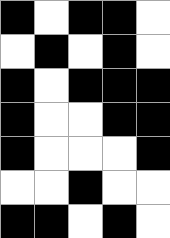[["black", "white", "black", "black", "white"], ["white", "black", "white", "black", "white"], ["black", "white", "black", "black", "black"], ["black", "white", "white", "black", "black"], ["black", "white", "white", "white", "black"], ["white", "white", "black", "white", "white"], ["black", "black", "white", "black", "white"]]